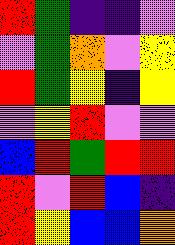[["red", "green", "indigo", "indigo", "violet"], ["violet", "green", "orange", "violet", "yellow"], ["red", "green", "yellow", "indigo", "yellow"], ["violet", "yellow", "red", "violet", "violet"], ["blue", "red", "green", "red", "red"], ["red", "violet", "red", "blue", "indigo"], ["red", "yellow", "blue", "blue", "orange"]]